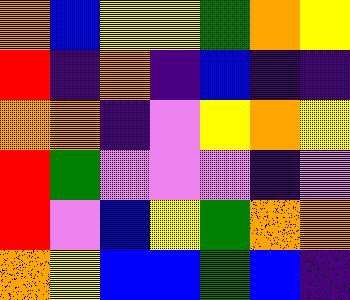[["orange", "blue", "yellow", "yellow", "green", "orange", "yellow"], ["red", "indigo", "orange", "indigo", "blue", "indigo", "indigo"], ["orange", "orange", "indigo", "violet", "yellow", "orange", "yellow"], ["red", "green", "violet", "violet", "violet", "indigo", "violet"], ["red", "violet", "blue", "yellow", "green", "orange", "orange"], ["orange", "yellow", "blue", "blue", "green", "blue", "indigo"]]